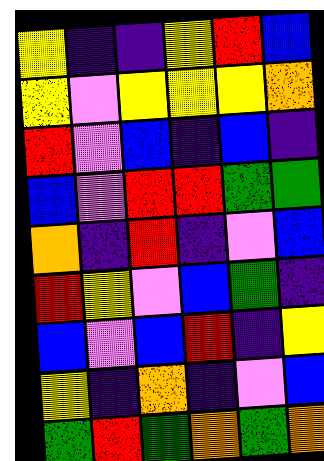[["yellow", "indigo", "indigo", "yellow", "red", "blue"], ["yellow", "violet", "yellow", "yellow", "yellow", "orange"], ["red", "violet", "blue", "indigo", "blue", "indigo"], ["blue", "violet", "red", "red", "green", "green"], ["orange", "indigo", "red", "indigo", "violet", "blue"], ["red", "yellow", "violet", "blue", "green", "indigo"], ["blue", "violet", "blue", "red", "indigo", "yellow"], ["yellow", "indigo", "orange", "indigo", "violet", "blue"], ["green", "red", "green", "orange", "green", "orange"]]